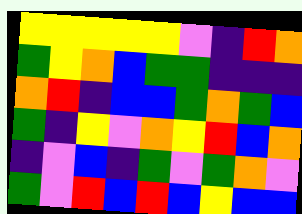[["yellow", "yellow", "yellow", "yellow", "yellow", "violet", "indigo", "red", "orange"], ["green", "yellow", "orange", "blue", "green", "green", "indigo", "indigo", "indigo"], ["orange", "red", "indigo", "blue", "blue", "green", "orange", "green", "blue"], ["green", "indigo", "yellow", "violet", "orange", "yellow", "red", "blue", "orange"], ["indigo", "violet", "blue", "indigo", "green", "violet", "green", "orange", "violet"], ["green", "violet", "red", "blue", "red", "blue", "yellow", "blue", "blue"]]